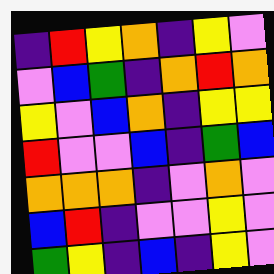[["indigo", "red", "yellow", "orange", "indigo", "yellow", "violet"], ["violet", "blue", "green", "indigo", "orange", "red", "orange"], ["yellow", "violet", "blue", "orange", "indigo", "yellow", "yellow"], ["red", "violet", "violet", "blue", "indigo", "green", "blue"], ["orange", "orange", "orange", "indigo", "violet", "orange", "violet"], ["blue", "red", "indigo", "violet", "violet", "yellow", "violet"], ["green", "yellow", "indigo", "blue", "indigo", "yellow", "violet"]]